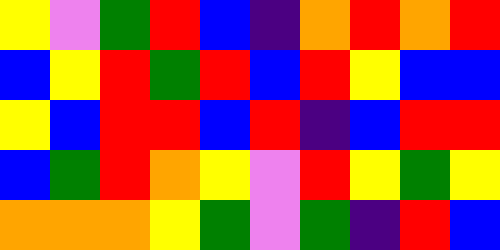[["yellow", "violet", "green", "red", "blue", "indigo", "orange", "red", "orange", "red"], ["blue", "yellow", "red", "green", "red", "blue", "red", "yellow", "blue", "blue"], ["yellow", "blue", "red", "red", "blue", "red", "indigo", "blue", "red", "red"], ["blue", "green", "red", "orange", "yellow", "violet", "red", "yellow", "green", "yellow"], ["orange", "orange", "orange", "yellow", "green", "violet", "green", "indigo", "red", "blue"]]